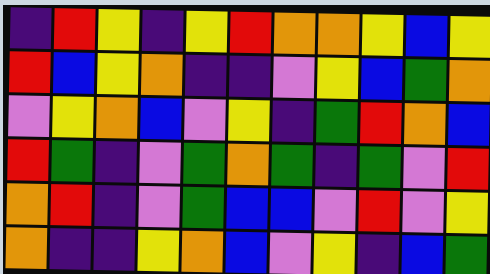[["indigo", "red", "yellow", "indigo", "yellow", "red", "orange", "orange", "yellow", "blue", "yellow"], ["red", "blue", "yellow", "orange", "indigo", "indigo", "violet", "yellow", "blue", "green", "orange"], ["violet", "yellow", "orange", "blue", "violet", "yellow", "indigo", "green", "red", "orange", "blue"], ["red", "green", "indigo", "violet", "green", "orange", "green", "indigo", "green", "violet", "red"], ["orange", "red", "indigo", "violet", "green", "blue", "blue", "violet", "red", "violet", "yellow"], ["orange", "indigo", "indigo", "yellow", "orange", "blue", "violet", "yellow", "indigo", "blue", "green"]]